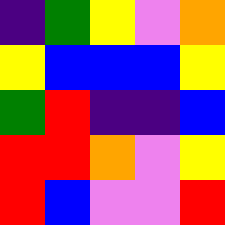[["indigo", "green", "yellow", "violet", "orange"], ["yellow", "blue", "blue", "blue", "yellow"], ["green", "red", "indigo", "indigo", "blue"], ["red", "red", "orange", "violet", "yellow"], ["red", "blue", "violet", "violet", "red"]]